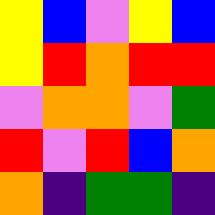[["yellow", "blue", "violet", "yellow", "blue"], ["yellow", "red", "orange", "red", "red"], ["violet", "orange", "orange", "violet", "green"], ["red", "violet", "red", "blue", "orange"], ["orange", "indigo", "green", "green", "indigo"]]